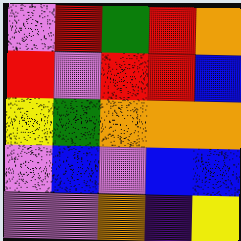[["violet", "red", "green", "red", "orange"], ["red", "violet", "red", "red", "blue"], ["yellow", "green", "orange", "orange", "orange"], ["violet", "blue", "violet", "blue", "blue"], ["violet", "violet", "orange", "indigo", "yellow"]]